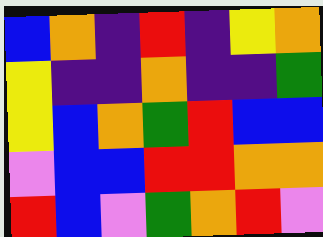[["blue", "orange", "indigo", "red", "indigo", "yellow", "orange"], ["yellow", "indigo", "indigo", "orange", "indigo", "indigo", "green"], ["yellow", "blue", "orange", "green", "red", "blue", "blue"], ["violet", "blue", "blue", "red", "red", "orange", "orange"], ["red", "blue", "violet", "green", "orange", "red", "violet"]]